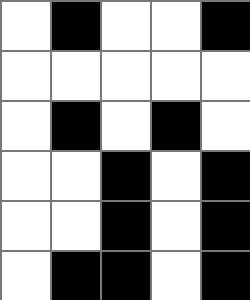[["white", "black", "white", "white", "black"], ["white", "white", "white", "white", "white"], ["white", "black", "white", "black", "white"], ["white", "white", "black", "white", "black"], ["white", "white", "black", "white", "black"], ["white", "black", "black", "white", "black"]]